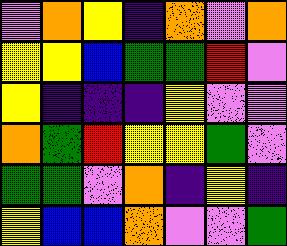[["violet", "orange", "yellow", "indigo", "orange", "violet", "orange"], ["yellow", "yellow", "blue", "green", "green", "red", "violet"], ["yellow", "indigo", "indigo", "indigo", "yellow", "violet", "violet"], ["orange", "green", "red", "yellow", "yellow", "green", "violet"], ["green", "green", "violet", "orange", "indigo", "yellow", "indigo"], ["yellow", "blue", "blue", "orange", "violet", "violet", "green"]]